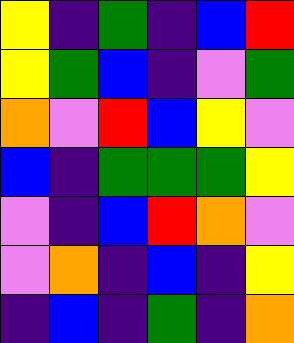[["yellow", "indigo", "green", "indigo", "blue", "red"], ["yellow", "green", "blue", "indigo", "violet", "green"], ["orange", "violet", "red", "blue", "yellow", "violet"], ["blue", "indigo", "green", "green", "green", "yellow"], ["violet", "indigo", "blue", "red", "orange", "violet"], ["violet", "orange", "indigo", "blue", "indigo", "yellow"], ["indigo", "blue", "indigo", "green", "indigo", "orange"]]